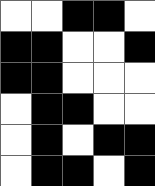[["white", "white", "black", "black", "white"], ["black", "black", "white", "white", "black"], ["black", "black", "white", "white", "white"], ["white", "black", "black", "white", "white"], ["white", "black", "white", "black", "black"], ["white", "black", "black", "white", "black"]]